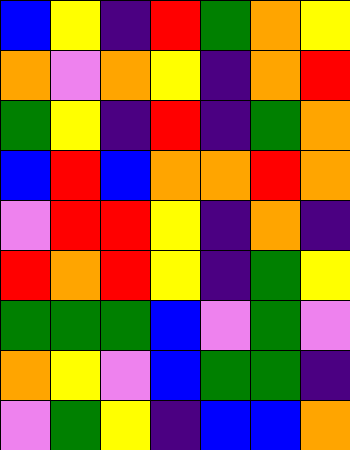[["blue", "yellow", "indigo", "red", "green", "orange", "yellow"], ["orange", "violet", "orange", "yellow", "indigo", "orange", "red"], ["green", "yellow", "indigo", "red", "indigo", "green", "orange"], ["blue", "red", "blue", "orange", "orange", "red", "orange"], ["violet", "red", "red", "yellow", "indigo", "orange", "indigo"], ["red", "orange", "red", "yellow", "indigo", "green", "yellow"], ["green", "green", "green", "blue", "violet", "green", "violet"], ["orange", "yellow", "violet", "blue", "green", "green", "indigo"], ["violet", "green", "yellow", "indigo", "blue", "blue", "orange"]]